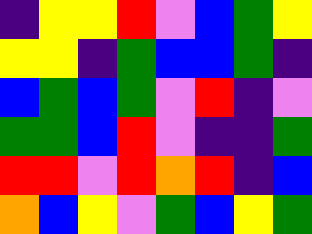[["indigo", "yellow", "yellow", "red", "violet", "blue", "green", "yellow"], ["yellow", "yellow", "indigo", "green", "blue", "blue", "green", "indigo"], ["blue", "green", "blue", "green", "violet", "red", "indigo", "violet"], ["green", "green", "blue", "red", "violet", "indigo", "indigo", "green"], ["red", "red", "violet", "red", "orange", "red", "indigo", "blue"], ["orange", "blue", "yellow", "violet", "green", "blue", "yellow", "green"]]